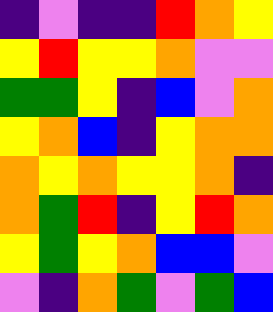[["indigo", "violet", "indigo", "indigo", "red", "orange", "yellow"], ["yellow", "red", "yellow", "yellow", "orange", "violet", "violet"], ["green", "green", "yellow", "indigo", "blue", "violet", "orange"], ["yellow", "orange", "blue", "indigo", "yellow", "orange", "orange"], ["orange", "yellow", "orange", "yellow", "yellow", "orange", "indigo"], ["orange", "green", "red", "indigo", "yellow", "red", "orange"], ["yellow", "green", "yellow", "orange", "blue", "blue", "violet"], ["violet", "indigo", "orange", "green", "violet", "green", "blue"]]